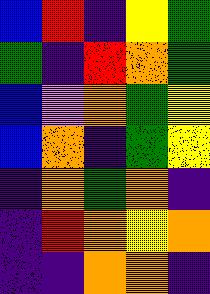[["blue", "red", "indigo", "yellow", "green"], ["green", "indigo", "red", "orange", "green"], ["blue", "violet", "orange", "green", "yellow"], ["blue", "orange", "indigo", "green", "yellow"], ["indigo", "orange", "green", "orange", "indigo"], ["indigo", "red", "orange", "yellow", "orange"], ["indigo", "indigo", "orange", "orange", "indigo"]]